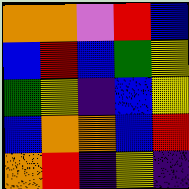[["orange", "orange", "violet", "red", "blue"], ["blue", "red", "blue", "green", "yellow"], ["green", "yellow", "indigo", "blue", "yellow"], ["blue", "orange", "orange", "blue", "red"], ["orange", "red", "indigo", "yellow", "indigo"]]